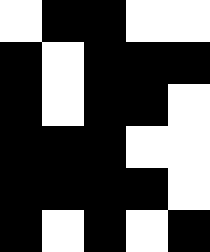[["white", "black", "black", "white", "white"], ["black", "white", "black", "black", "black"], ["black", "white", "black", "black", "white"], ["black", "black", "black", "white", "white"], ["black", "black", "black", "black", "white"], ["black", "white", "black", "white", "black"]]